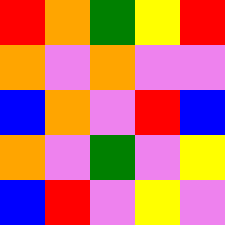[["red", "orange", "green", "yellow", "red"], ["orange", "violet", "orange", "violet", "violet"], ["blue", "orange", "violet", "red", "blue"], ["orange", "violet", "green", "violet", "yellow"], ["blue", "red", "violet", "yellow", "violet"]]